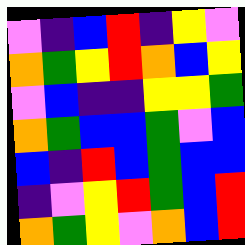[["violet", "indigo", "blue", "red", "indigo", "yellow", "violet"], ["orange", "green", "yellow", "red", "orange", "blue", "yellow"], ["violet", "blue", "indigo", "indigo", "yellow", "yellow", "green"], ["orange", "green", "blue", "blue", "green", "violet", "blue"], ["blue", "indigo", "red", "blue", "green", "blue", "blue"], ["indigo", "violet", "yellow", "red", "green", "blue", "red"], ["orange", "green", "yellow", "violet", "orange", "blue", "red"]]